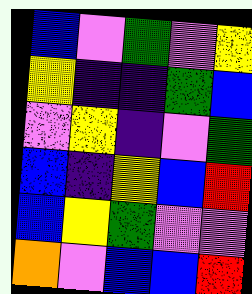[["blue", "violet", "green", "violet", "yellow"], ["yellow", "indigo", "indigo", "green", "blue"], ["violet", "yellow", "indigo", "violet", "green"], ["blue", "indigo", "yellow", "blue", "red"], ["blue", "yellow", "green", "violet", "violet"], ["orange", "violet", "blue", "blue", "red"]]